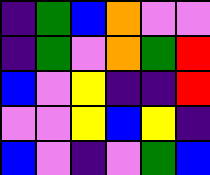[["indigo", "green", "blue", "orange", "violet", "violet"], ["indigo", "green", "violet", "orange", "green", "red"], ["blue", "violet", "yellow", "indigo", "indigo", "red"], ["violet", "violet", "yellow", "blue", "yellow", "indigo"], ["blue", "violet", "indigo", "violet", "green", "blue"]]